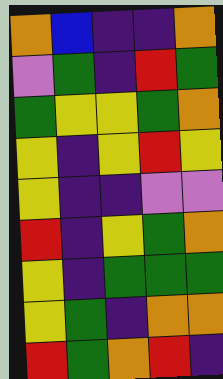[["orange", "blue", "indigo", "indigo", "orange"], ["violet", "green", "indigo", "red", "green"], ["green", "yellow", "yellow", "green", "orange"], ["yellow", "indigo", "yellow", "red", "yellow"], ["yellow", "indigo", "indigo", "violet", "violet"], ["red", "indigo", "yellow", "green", "orange"], ["yellow", "indigo", "green", "green", "green"], ["yellow", "green", "indigo", "orange", "orange"], ["red", "green", "orange", "red", "indigo"]]